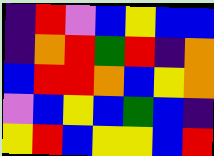[["indigo", "red", "violet", "blue", "yellow", "blue", "blue"], ["indigo", "orange", "red", "green", "red", "indigo", "orange"], ["blue", "red", "red", "orange", "blue", "yellow", "orange"], ["violet", "blue", "yellow", "blue", "green", "blue", "indigo"], ["yellow", "red", "blue", "yellow", "yellow", "blue", "red"]]